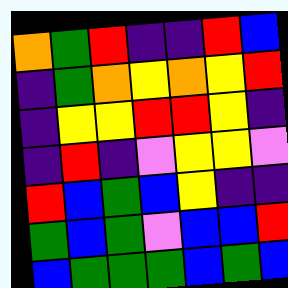[["orange", "green", "red", "indigo", "indigo", "red", "blue"], ["indigo", "green", "orange", "yellow", "orange", "yellow", "red"], ["indigo", "yellow", "yellow", "red", "red", "yellow", "indigo"], ["indigo", "red", "indigo", "violet", "yellow", "yellow", "violet"], ["red", "blue", "green", "blue", "yellow", "indigo", "indigo"], ["green", "blue", "green", "violet", "blue", "blue", "red"], ["blue", "green", "green", "green", "blue", "green", "blue"]]